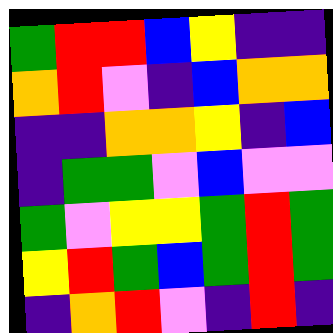[["green", "red", "red", "blue", "yellow", "indigo", "indigo"], ["orange", "red", "violet", "indigo", "blue", "orange", "orange"], ["indigo", "indigo", "orange", "orange", "yellow", "indigo", "blue"], ["indigo", "green", "green", "violet", "blue", "violet", "violet"], ["green", "violet", "yellow", "yellow", "green", "red", "green"], ["yellow", "red", "green", "blue", "green", "red", "green"], ["indigo", "orange", "red", "violet", "indigo", "red", "indigo"]]